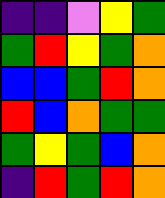[["indigo", "indigo", "violet", "yellow", "green"], ["green", "red", "yellow", "green", "orange"], ["blue", "blue", "green", "red", "orange"], ["red", "blue", "orange", "green", "green"], ["green", "yellow", "green", "blue", "orange"], ["indigo", "red", "green", "red", "orange"]]